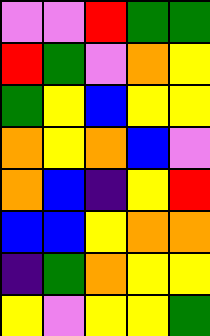[["violet", "violet", "red", "green", "green"], ["red", "green", "violet", "orange", "yellow"], ["green", "yellow", "blue", "yellow", "yellow"], ["orange", "yellow", "orange", "blue", "violet"], ["orange", "blue", "indigo", "yellow", "red"], ["blue", "blue", "yellow", "orange", "orange"], ["indigo", "green", "orange", "yellow", "yellow"], ["yellow", "violet", "yellow", "yellow", "green"]]